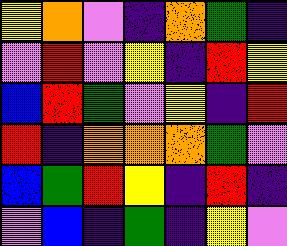[["yellow", "orange", "violet", "indigo", "orange", "green", "indigo"], ["violet", "red", "violet", "yellow", "indigo", "red", "yellow"], ["blue", "red", "green", "violet", "yellow", "indigo", "red"], ["red", "indigo", "orange", "orange", "orange", "green", "violet"], ["blue", "green", "red", "yellow", "indigo", "red", "indigo"], ["violet", "blue", "indigo", "green", "indigo", "yellow", "violet"]]